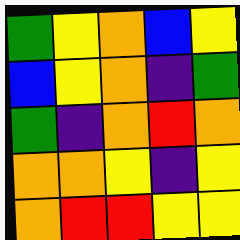[["green", "yellow", "orange", "blue", "yellow"], ["blue", "yellow", "orange", "indigo", "green"], ["green", "indigo", "orange", "red", "orange"], ["orange", "orange", "yellow", "indigo", "yellow"], ["orange", "red", "red", "yellow", "yellow"]]